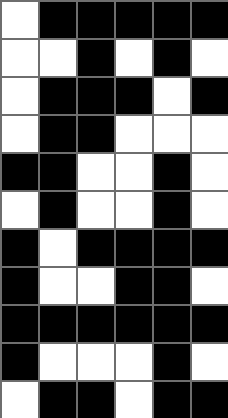[["white", "black", "black", "black", "black", "black"], ["white", "white", "black", "white", "black", "white"], ["white", "black", "black", "black", "white", "black"], ["white", "black", "black", "white", "white", "white"], ["black", "black", "white", "white", "black", "white"], ["white", "black", "white", "white", "black", "white"], ["black", "white", "black", "black", "black", "black"], ["black", "white", "white", "black", "black", "white"], ["black", "black", "black", "black", "black", "black"], ["black", "white", "white", "white", "black", "white"], ["white", "black", "black", "white", "black", "black"]]